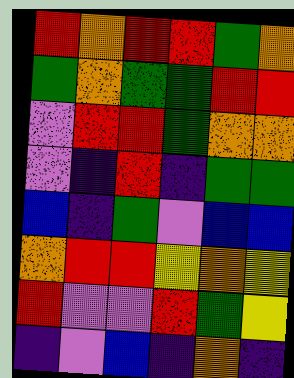[["red", "orange", "red", "red", "green", "orange"], ["green", "orange", "green", "green", "red", "red"], ["violet", "red", "red", "green", "orange", "orange"], ["violet", "indigo", "red", "indigo", "green", "green"], ["blue", "indigo", "green", "violet", "blue", "blue"], ["orange", "red", "red", "yellow", "orange", "yellow"], ["red", "violet", "violet", "red", "green", "yellow"], ["indigo", "violet", "blue", "indigo", "orange", "indigo"]]